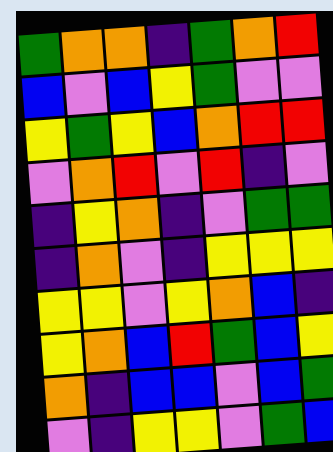[["green", "orange", "orange", "indigo", "green", "orange", "red"], ["blue", "violet", "blue", "yellow", "green", "violet", "violet"], ["yellow", "green", "yellow", "blue", "orange", "red", "red"], ["violet", "orange", "red", "violet", "red", "indigo", "violet"], ["indigo", "yellow", "orange", "indigo", "violet", "green", "green"], ["indigo", "orange", "violet", "indigo", "yellow", "yellow", "yellow"], ["yellow", "yellow", "violet", "yellow", "orange", "blue", "indigo"], ["yellow", "orange", "blue", "red", "green", "blue", "yellow"], ["orange", "indigo", "blue", "blue", "violet", "blue", "green"], ["violet", "indigo", "yellow", "yellow", "violet", "green", "blue"]]